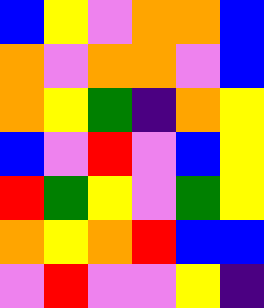[["blue", "yellow", "violet", "orange", "orange", "blue"], ["orange", "violet", "orange", "orange", "violet", "blue"], ["orange", "yellow", "green", "indigo", "orange", "yellow"], ["blue", "violet", "red", "violet", "blue", "yellow"], ["red", "green", "yellow", "violet", "green", "yellow"], ["orange", "yellow", "orange", "red", "blue", "blue"], ["violet", "red", "violet", "violet", "yellow", "indigo"]]